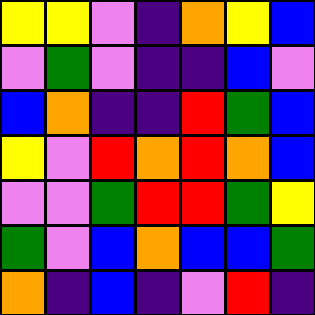[["yellow", "yellow", "violet", "indigo", "orange", "yellow", "blue"], ["violet", "green", "violet", "indigo", "indigo", "blue", "violet"], ["blue", "orange", "indigo", "indigo", "red", "green", "blue"], ["yellow", "violet", "red", "orange", "red", "orange", "blue"], ["violet", "violet", "green", "red", "red", "green", "yellow"], ["green", "violet", "blue", "orange", "blue", "blue", "green"], ["orange", "indigo", "blue", "indigo", "violet", "red", "indigo"]]